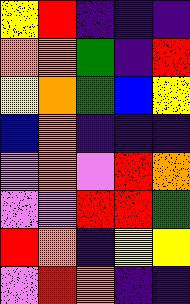[["yellow", "red", "indigo", "indigo", "indigo"], ["orange", "orange", "green", "indigo", "red"], ["yellow", "orange", "green", "blue", "yellow"], ["blue", "orange", "indigo", "indigo", "indigo"], ["violet", "orange", "violet", "red", "orange"], ["violet", "violet", "red", "red", "green"], ["red", "orange", "indigo", "yellow", "yellow"], ["violet", "red", "orange", "indigo", "indigo"]]